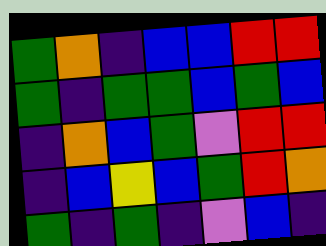[["green", "orange", "indigo", "blue", "blue", "red", "red"], ["green", "indigo", "green", "green", "blue", "green", "blue"], ["indigo", "orange", "blue", "green", "violet", "red", "red"], ["indigo", "blue", "yellow", "blue", "green", "red", "orange"], ["green", "indigo", "green", "indigo", "violet", "blue", "indigo"]]